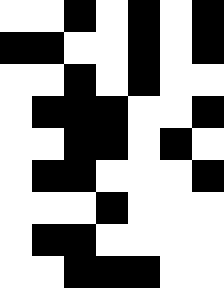[["white", "white", "black", "white", "black", "white", "black"], ["black", "black", "white", "white", "black", "white", "black"], ["white", "white", "black", "white", "black", "white", "white"], ["white", "black", "black", "black", "white", "white", "black"], ["white", "white", "black", "black", "white", "black", "white"], ["white", "black", "black", "white", "white", "white", "black"], ["white", "white", "white", "black", "white", "white", "white"], ["white", "black", "black", "white", "white", "white", "white"], ["white", "white", "black", "black", "black", "white", "white"]]